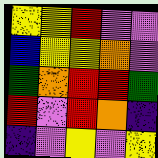[["yellow", "yellow", "red", "violet", "violet"], ["blue", "yellow", "yellow", "orange", "violet"], ["green", "orange", "red", "red", "green"], ["red", "violet", "red", "orange", "indigo"], ["indigo", "violet", "yellow", "violet", "yellow"]]